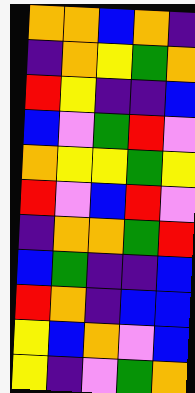[["orange", "orange", "blue", "orange", "indigo"], ["indigo", "orange", "yellow", "green", "orange"], ["red", "yellow", "indigo", "indigo", "blue"], ["blue", "violet", "green", "red", "violet"], ["orange", "yellow", "yellow", "green", "yellow"], ["red", "violet", "blue", "red", "violet"], ["indigo", "orange", "orange", "green", "red"], ["blue", "green", "indigo", "indigo", "blue"], ["red", "orange", "indigo", "blue", "blue"], ["yellow", "blue", "orange", "violet", "blue"], ["yellow", "indigo", "violet", "green", "orange"]]